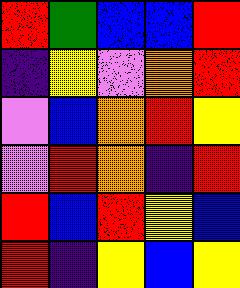[["red", "green", "blue", "blue", "red"], ["indigo", "yellow", "violet", "orange", "red"], ["violet", "blue", "orange", "red", "yellow"], ["violet", "red", "orange", "indigo", "red"], ["red", "blue", "red", "yellow", "blue"], ["red", "indigo", "yellow", "blue", "yellow"]]